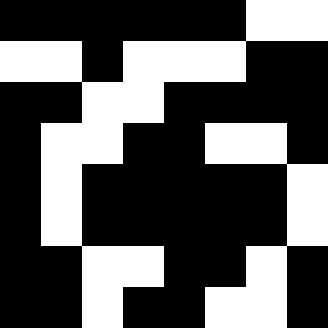[["black", "black", "black", "black", "black", "black", "white", "white"], ["white", "white", "black", "white", "white", "white", "black", "black"], ["black", "black", "white", "white", "black", "black", "black", "black"], ["black", "white", "white", "black", "black", "white", "white", "black"], ["black", "white", "black", "black", "black", "black", "black", "white"], ["black", "white", "black", "black", "black", "black", "black", "white"], ["black", "black", "white", "white", "black", "black", "white", "black"], ["black", "black", "white", "black", "black", "white", "white", "black"]]